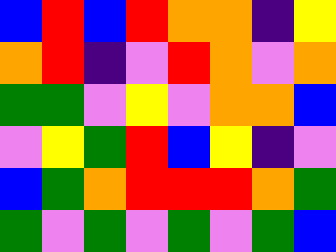[["blue", "red", "blue", "red", "orange", "orange", "indigo", "yellow"], ["orange", "red", "indigo", "violet", "red", "orange", "violet", "orange"], ["green", "green", "violet", "yellow", "violet", "orange", "orange", "blue"], ["violet", "yellow", "green", "red", "blue", "yellow", "indigo", "violet"], ["blue", "green", "orange", "red", "red", "red", "orange", "green"], ["green", "violet", "green", "violet", "green", "violet", "green", "blue"]]